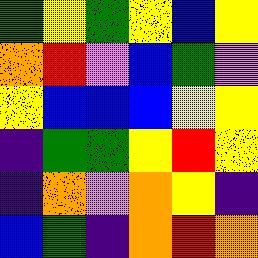[["green", "yellow", "green", "yellow", "blue", "yellow"], ["orange", "red", "violet", "blue", "green", "violet"], ["yellow", "blue", "blue", "blue", "yellow", "yellow"], ["indigo", "green", "green", "yellow", "red", "yellow"], ["indigo", "orange", "violet", "orange", "yellow", "indigo"], ["blue", "green", "indigo", "orange", "red", "orange"]]